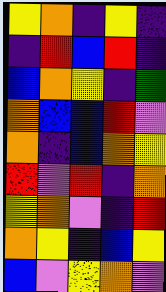[["yellow", "orange", "indigo", "yellow", "indigo"], ["indigo", "red", "blue", "red", "indigo"], ["blue", "orange", "yellow", "indigo", "green"], ["orange", "blue", "blue", "red", "violet"], ["orange", "indigo", "blue", "orange", "yellow"], ["red", "violet", "red", "indigo", "orange"], ["yellow", "orange", "violet", "indigo", "red"], ["orange", "yellow", "indigo", "blue", "yellow"], ["blue", "violet", "yellow", "orange", "violet"]]